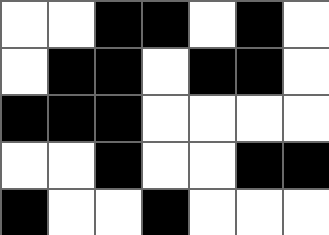[["white", "white", "black", "black", "white", "black", "white"], ["white", "black", "black", "white", "black", "black", "white"], ["black", "black", "black", "white", "white", "white", "white"], ["white", "white", "black", "white", "white", "black", "black"], ["black", "white", "white", "black", "white", "white", "white"]]